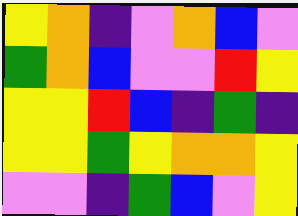[["yellow", "orange", "indigo", "violet", "orange", "blue", "violet"], ["green", "orange", "blue", "violet", "violet", "red", "yellow"], ["yellow", "yellow", "red", "blue", "indigo", "green", "indigo"], ["yellow", "yellow", "green", "yellow", "orange", "orange", "yellow"], ["violet", "violet", "indigo", "green", "blue", "violet", "yellow"]]